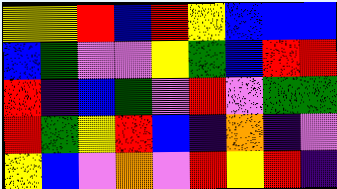[["yellow", "yellow", "red", "blue", "red", "yellow", "blue", "blue", "blue"], ["blue", "green", "violet", "violet", "yellow", "green", "blue", "red", "red"], ["red", "indigo", "blue", "green", "violet", "red", "violet", "green", "green"], ["red", "green", "yellow", "red", "blue", "indigo", "orange", "indigo", "violet"], ["yellow", "blue", "violet", "orange", "violet", "red", "yellow", "red", "indigo"]]